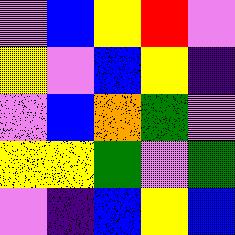[["violet", "blue", "yellow", "red", "violet"], ["yellow", "violet", "blue", "yellow", "indigo"], ["violet", "blue", "orange", "green", "violet"], ["yellow", "yellow", "green", "violet", "green"], ["violet", "indigo", "blue", "yellow", "blue"]]